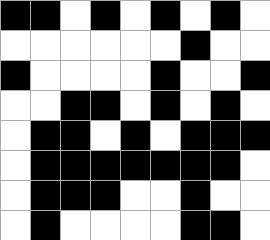[["black", "black", "white", "black", "white", "black", "white", "black", "white"], ["white", "white", "white", "white", "white", "white", "black", "white", "white"], ["black", "white", "white", "white", "white", "black", "white", "white", "black"], ["white", "white", "black", "black", "white", "black", "white", "black", "white"], ["white", "black", "black", "white", "black", "white", "black", "black", "black"], ["white", "black", "black", "black", "black", "black", "black", "black", "white"], ["white", "black", "black", "black", "white", "white", "black", "white", "white"], ["white", "black", "white", "white", "white", "white", "black", "black", "white"]]